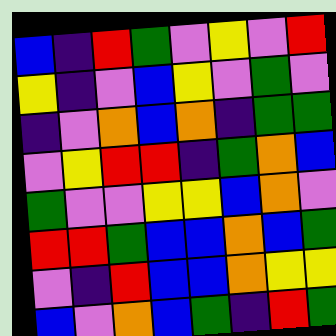[["blue", "indigo", "red", "green", "violet", "yellow", "violet", "red"], ["yellow", "indigo", "violet", "blue", "yellow", "violet", "green", "violet"], ["indigo", "violet", "orange", "blue", "orange", "indigo", "green", "green"], ["violet", "yellow", "red", "red", "indigo", "green", "orange", "blue"], ["green", "violet", "violet", "yellow", "yellow", "blue", "orange", "violet"], ["red", "red", "green", "blue", "blue", "orange", "blue", "green"], ["violet", "indigo", "red", "blue", "blue", "orange", "yellow", "yellow"], ["blue", "violet", "orange", "blue", "green", "indigo", "red", "green"]]